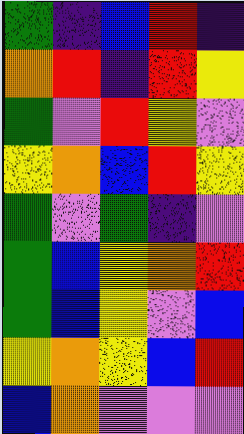[["green", "indigo", "blue", "red", "indigo"], ["orange", "red", "indigo", "red", "yellow"], ["green", "violet", "red", "yellow", "violet"], ["yellow", "orange", "blue", "red", "yellow"], ["green", "violet", "green", "indigo", "violet"], ["green", "blue", "yellow", "orange", "red"], ["green", "blue", "yellow", "violet", "blue"], ["yellow", "orange", "yellow", "blue", "red"], ["blue", "orange", "violet", "violet", "violet"]]